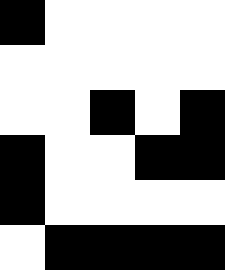[["black", "white", "white", "white", "white"], ["white", "white", "white", "white", "white"], ["white", "white", "black", "white", "black"], ["black", "white", "white", "black", "black"], ["black", "white", "white", "white", "white"], ["white", "black", "black", "black", "black"]]